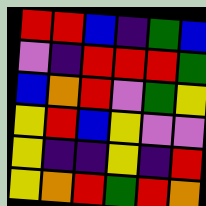[["red", "red", "blue", "indigo", "green", "blue"], ["violet", "indigo", "red", "red", "red", "green"], ["blue", "orange", "red", "violet", "green", "yellow"], ["yellow", "red", "blue", "yellow", "violet", "violet"], ["yellow", "indigo", "indigo", "yellow", "indigo", "red"], ["yellow", "orange", "red", "green", "red", "orange"]]